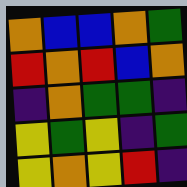[["orange", "blue", "blue", "orange", "green"], ["red", "orange", "red", "blue", "orange"], ["indigo", "orange", "green", "green", "indigo"], ["yellow", "green", "yellow", "indigo", "green"], ["yellow", "orange", "yellow", "red", "indigo"]]